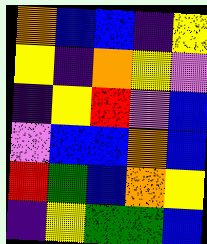[["orange", "blue", "blue", "indigo", "yellow"], ["yellow", "indigo", "orange", "yellow", "violet"], ["indigo", "yellow", "red", "violet", "blue"], ["violet", "blue", "blue", "orange", "blue"], ["red", "green", "blue", "orange", "yellow"], ["indigo", "yellow", "green", "green", "blue"]]